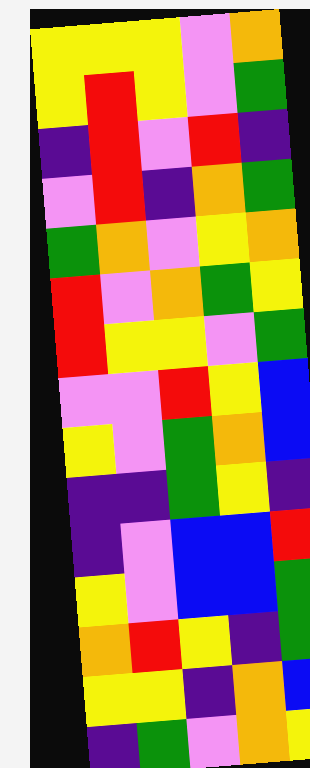[["yellow", "yellow", "yellow", "violet", "orange"], ["yellow", "red", "yellow", "violet", "green"], ["indigo", "red", "violet", "red", "indigo"], ["violet", "red", "indigo", "orange", "green"], ["green", "orange", "violet", "yellow", "orange"], ["red", "violet", "orange", "green", "yellow"], ["red", "yellow", "yellow", "violet", "green"], ["violet", "violet", "red", "yellow", "blue"], ["yellow", "violet", "green", "orange", "blue"], ["indigo", "indigo", "green", "yellow", "indigo"], ["indigo", "violet", "blue", "blue", "red"], ["yellow", "violet", "blue", "blue", "green"], ["orange", "red", "yellow", "indigo", "green"], ["yellow", "yellow", "indigo", "orange", "blue"], ["indigo", "green", "violet", "orange", "yellow"]]